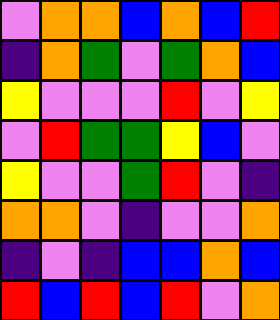[["violet", "orange", "orange", "blue", "orange", "blue", "red"], ["indigo", "orange", "green", "violet", "green", "orange", "blue"], ["yellow", "violet", "violet", "violet", "red", "violet", "yellow"], ["violet", "red", "green", "green", "yellow", "blue", "violet"], ["yellow", "violet", "violet", "green", "red", "violet", "indigo"], ["orange", "orange", "violet", "indigo", "violet", "violet", "orange"], ["indigo", "violet", "indigo", "blue", "blue", "orange", "blue"], ["red", "blue", "red", "blue", "red", "violet", "orange"]]